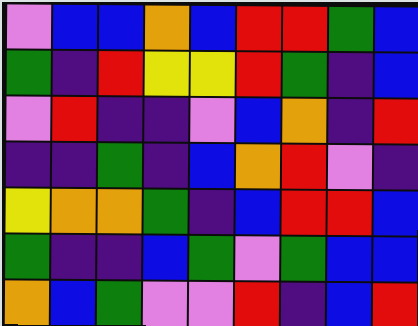[["violet", "blue", "blue", "orange", "blue", "red", "red", "green", "blue"], ["green", "indigo", "red", "yellow", "yellow", "red", "green", "indigo", "blue"], ["violet", "red", "indigo", "indigo", "violet", "blue", "orange", "indigo", "red"], ["indigo", "indigo", "green", "indigo", "blue", "orange", "red", "violet", "indigo"], ["yellow", "orange", "orange", "green", "indigo", "blue", "red", "red", "blue"], ["green", "indigo", "indigo", "blue", "green", "violet", "green", "blue", "blue"], ["orange", "blue", "green", "violet", "violet", "red", "indigo", "blue", "red"]]